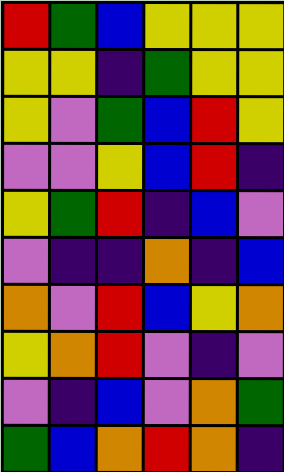[["red", "green", "blue", "yellow", "yellow", "yellow"], ["yellow", "yellow", "indigo", "green", "yellow", "yellow"], ["yellow", "violet", "green", "blue", "red", "yellow"], ["violet", "violet", "yellow", "blue", "red", "indigo"], ["yellow", "green", "red", "indigo", "blue", "violet"], ["violet", "indigo", "indigo", "orange", "indigo", "blue"], ["orange", "violet", "red", "blue", "yellow", "orange"], ["yellow", "orange", "red", "violet", "indigo", "violet"], ["violet", "indigo", "blue", "violet", "orange", "green"], ["green", "blue", "orange", "red", "orange", "indigo"]]